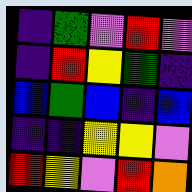[["indigo", "green", "violet", "red", "violet"], ["indigo", "red", "yellow", "green", "indigo"], ["blue", "green", "blue", "indigo", "blue"], ["indigo", "indigo", "yellow", "yellow", "violet"], ["red", "yellow", "violet", "red", "orange"]]